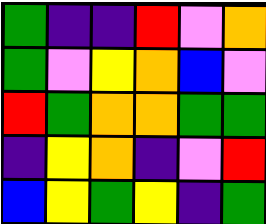[["green", "indigo", "indigo", "red", "violet", "orange"], ["green", "violet", "yellow", "orange", "blue", "violet"], ["red", "green", "orange", "orange", "green", "green"], ["indigo", "yellow", "orange", "indigo", "violet", "red"], ["blue", "yellow", "green", "yellow", "indigo", "green"]]